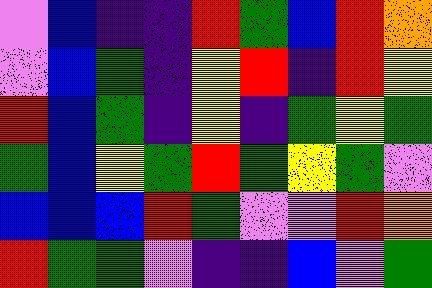[["violet", "blue", "indigo", "indigo", "red", "green", "blue", "red", "orange"], ["violet", "blue", "green", "indigo", "yellow", "red", "indigo", "red", "yellow"], ["red", "blue", "green", "indigo", "yellow", "indigo", "green", "yellow", "green"], ["green", "blue", "yellow", "green", "red", "green", "yellow", "green", "violet"], ["blue", "blue", "blue", "red", "green", "violet", "violet", "red", "orange"], ["red", "green", "green", "violet", "indigo", "indigo", "blue", "violet", "green"]]